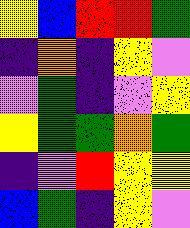[["yellow", "blue", "red", "red", "green"], ["indigo", "orange", "indigo", "yellow", "violet"], ["violet", "green", "indigo", "violet", "yellow"], ["yellow", "green", "green", "orange", "green"], ["indigo", "violet", "red", "yellow", "yellow"], ["blue", "green", "indigo", "yellow", "violet"]]